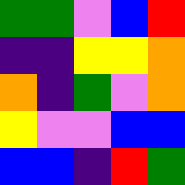[["green", "green", "violet", "blue", "red"], ["indigo", "indigo", "yellow", "yellow", "orange"], ["orange", "indigo", "green", "violet", "orange"], ["yellow", "violet", "violet", "blue", "blue"], ["blue", "blue", "indigo", "red", "green"]]